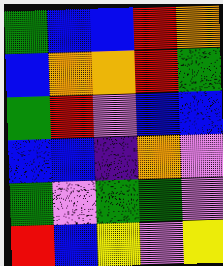[["green", "blue", "blue", "red", "orange"], ["blue", "orange", "orange", "red", "green"], ["green", "red", "violet", "blue", "blue"], ["blue", "blue", "indigo", "orange", "violet"], ["green", "violet", "green", "green", "violet"], ["red", "blue", "yellow", "violet", "yellow"]]